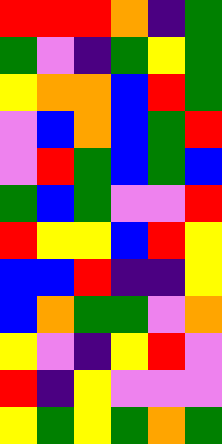[["red", "red", "red", "orange", "indigo", "green"], ["green", "violet", "indigo", "green", "yellow", "green"], ["yellow", "orange", "orange", "blue", "red", "green"], ["violet", "blue", "orange", "blue", "green", "red"], ["violet", "red", "green", "blue", "green", "blue"], ["green", "blue", "green", "violet", "violet", "red"], ["red", "yellow", "yellow", "blue", "red", "yellow"], ["blue", "blue", "red", "indigo", "indigo", "yellow"], ["blue", "orange", "green", "green", "violet", "orange"], ["yellow", "violet", "indigo", "yellow", "red", "violet"], ["red", "indigo", "yellow", "violet", "violet", "violet"], ["yellow", "green", "yellow", "green", "orange", "green"]]